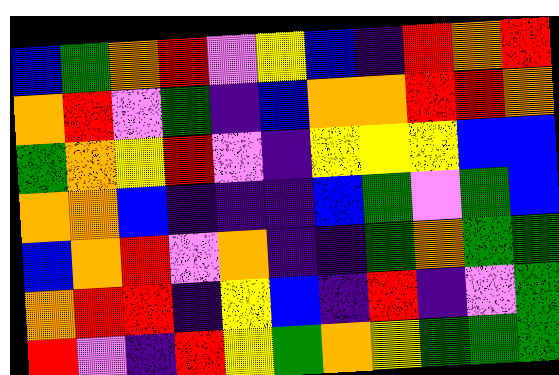[["blue", "green", "orange", "red", "violet", "yellow", "blue", "indigo", "red", "orange", "red"], ["orange", "red", "violet", "green", "indigo", "blue", "orange", "orange", "red", "red", "orange"], ["green", "orange", "yellow", "red", "violet", "indigo", "yellow", "yellow", "yellow", "blue", "blue"], ["orange", "orange", "blue", "indigo", "indigo", "indigo", "blue", "green", "violet", "green", "blue"], ["blue", "orange", "red", "violet", "orange", "indigo", "indigo", "green", "orange", "green", "green"], ["orange", "red", "red", "indigo", "yellow", "blue", "indigo", "red", "indigo", "violet", "green"], ["red", "violet", "indigo", "red", "yellow", "green", "orange", "yellow", "green", "green", "green"]]